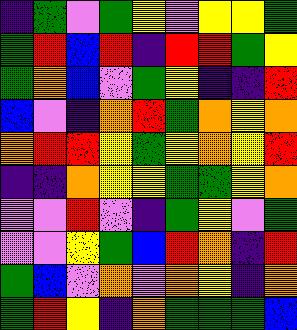[["indigo", "green", "violet", "green", "yellow", "violet", "yellow", "yellow", "green"], ["green", "red", "blue", "red", "indigo", "red", "red", "green", "yellow"], ["green", "orange", "blue", "violet", "green", "yellow", "indigo", "indigo", "red"], ["blue", "violet", "indigo", "orange", "red", "green", "orange", "yellow", "orange"], ["orange", "red", "red", "yellow", "green", "yellow", "orange", "yellow", "red"], ["indigo", "indigo", "orange", "yellow", "yellow", "green", "green", "yellow", "orange"], ["violet", "violet", "red", "violet", "indigo", "green", "yellow", "violet", "green"], ["violet", "violet", "yellow", "green", "blue", "red", "orange", "indigo", "red"], ["green", "blue", "violet", "orange", "violet", "orange", "yellow", "indigo", "orange"], ["green", "red", "yellow", "indigo", "orange", "green", "green", "green", "blue"]]